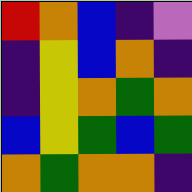[["red", "orange", "blue", "indigo", "violet"], ["indigo", "yellow", "blue", "orange", "indigo"], ["indigo", "yellow", "orange", "green", "orange"], ["blue", "yellow", "green", "blue", "green"], ["orange", "green", "orange", "orange", "indigo"]]